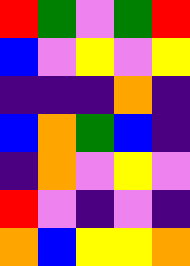[["red", "green", "violet", "green", "red"], ["blue", "violet", "yellow", "violet", "yellow"], ["indigo", "indigo", "indigo", "orange", "indigo"], ["blue", "orange", "green", "blue", "indigo"], ["indigo", "orange", "violet", "yellow", "violet"], ["red", "violet", "indigo", "violet", "indigo"], ["orange", "blue", "yellow", "yellow", "orange"]]